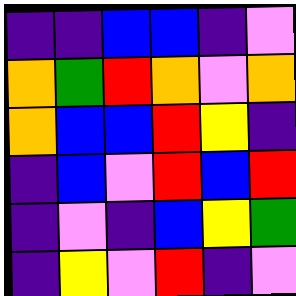[["indigo", "indigo", "blue", "blue", "indigo", "violet"], ["orange", "green", "red", "orange", "violet", "orange"], ["orange", "blue", "blue", "red", "yellow", "indigo"], ["indigo", "blue", "violet", "red", "blue", "red"], ["indigo", "violet", "indigo", "blue", "yellow", "green"], ["indigo", "yellow", "violet", "red", "indigo", "violet"]]